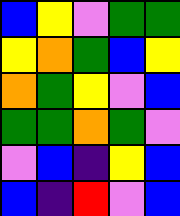[["blue", "yellow", "violet", "green", "green"], ["yellow", "orange", "green", "blue", "yellow"], ["orange", "green", "yellow", "violet", "blue"], ["green", "green", "orange", "green", "violet"], ["violet", "blue", "indigo", "yellow", "blue"], ["blue", "indigo", "red", "violet", "blue"]]